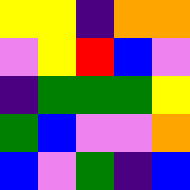[["yellow", "yellow", "indigo", "orange", "orange"], ["violet", "yellow", "red", "blue", "violet"], ["indigo", "green", "green", "green", "yellow"], ["green", "blue", "violet", "violet", "orange"], ["blue", "violet", "green", "indigo", "blue"]]